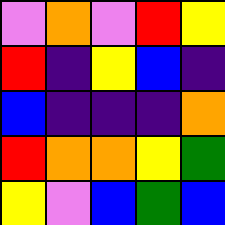[["violet", "orange", "violet", "red", "yellow"], ["red", "indigo", "yellow", "blue", "indigo"], ["blue", "indigo", "indigo", "indigo", "orange"], ["red", "orange", "orange", "yellow", "green"], ["yellow", "violet", "blue", "green", "blue"]]